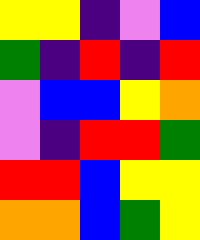[["yellow", "yellow", "indigo", "violet", "blue"], ["green", "indigo", "red", "indigo", "red"], ["violet", "blue", "blue", "yellow", "orange"], ["violet", "indigo", "red", "red", "green"], ["red", "red", "blue", "yellow", "yellow"], ["orange", "orange", "blue", "green", "yellow"]]